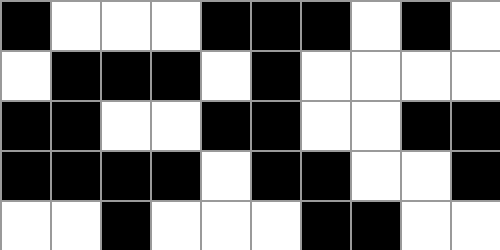[["black", "white", "white", "white", "black", "black", "black", "white", "black", "white"], ["white", "black", "black", "black", "white", "black", "white", "white", "white", "white"], ["black", "black", "white", "white", "black", "black", "white", "white", "black", "black"], ["black", "black", "black", "black", "white", "black", "black", "white", "white", "black"], ["white", "white", "black", "white", "white", "white", "black", "black", "white", "white"]]